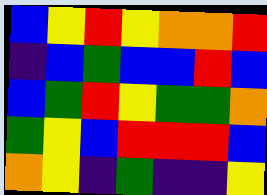[["blue", "yellow", "red", "yellow", "orange", "orange", "red"], ["indigo", "blue", "green", "blue", "blue", "red", "blue"], ["blue", "green", "red", "yellow", "green", "green", "orange"], ["green", "yellow", "blue", "red", "red", "red", "blue"], ["orange", "yellow", "indigo", "green", "indigo", "indigo", "yellow"]]